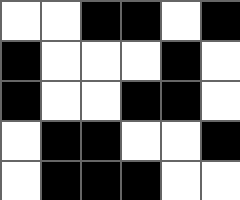[["white", "white", "black", "black", "white", "black"], ["black", "white", "white", "white", "black", "white"], ["black", "white", "white", "black", "black", "white"], ["white", "black", "black", "white", "white", "black"], ["white", "black", "black", "black", "white", "white"]]